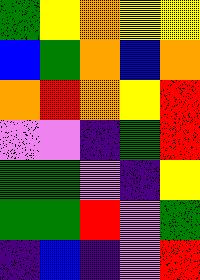[["green", "yellow", "orange", "yellow", "yellow"], ["blue", "green", "orange", "blue", "orange"], ["orange", "red", "orange", "yellow", "red"], ["violet", "violet", "indigo", "green", "red"], ["green", "green", "violet", "indigo", "yellow"], ["green", "green", "red", "violet", "green"], ["indigo", "blue", "indigo", "violet", "red"]]